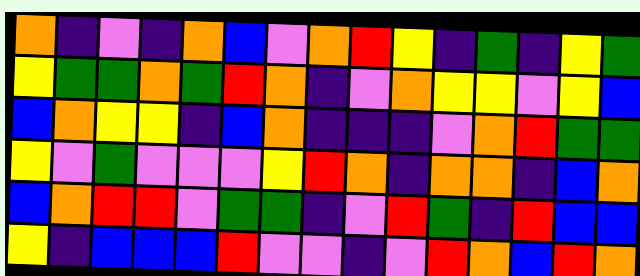[["orange", "indigo", "violet", "indigo", "orange", "blue", "violet", "orange", "red", "yellow", "indigo", "green", "indigo", "yellow", "green"], ["yellow", "green", "green", "orange", "green", "red", "orange", "indigo", "violet", "orange", "yellow", "yellow", "violet", "yellow", "blue"], ["blue", "orange", "yellow", "yellow", "indigo", "blue", "orange", "indigo", "indigo", "indigo", "violet", "orange", "red", "green", "green"], ["yellow", "violet", "green", "violet", "violet", "violet", "yellow", "red", "orange", "indigo", "orange", "orange", "indigo", "blue", "orange"], ["blue", "orange", "red", "red", "violet", "green", "green", "indigo", "violet", "red", "green", "indigo", "red", "blue", "blue"], ["yellow", "indigo", "blue", "blue", "blue", "red", "violet", "violet", "indigo", "violet", "red", "orange", "blue", "red", "orange"]]